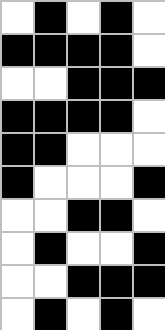[["white", "black", "white", "black", "white"], ["black", "black", "black", "black", "white"], ["white", "white", "black", "black", "black"], ["black", "black", "black", "black", "white"], ["black", "black", "white", "white", "white"], ["black", "white", "white", "white", "black"], ["white", "white", "black", "black", "white"], ["white", "black", "white", "white", "black"], ["white", "white", "black", "black", "black"], ["white", "black", "white", "black", "white"]]